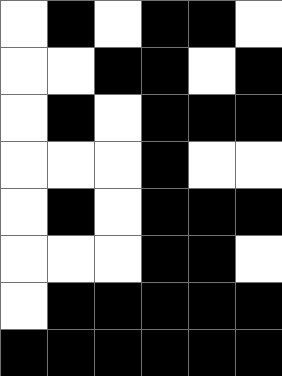[["white", "black", "white", "black", "black", "white"], ["white", "white", "black", "black", "white", "black"], ["white", "black", "white", "black", "black", "black"], ["white", "white", "white", "black", "white", "white"], ["white", "black", "white", "black", "black", "black"], ["white", "white", "white", "black", "black", "white"], ["white", "black", "black", "black", "black", "black"], ["black", "black", "black", "black", "black", "black"]]